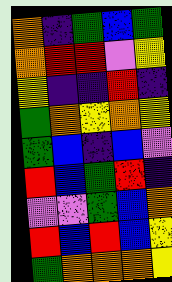[["orange", "indigo", "green", "blue", "green"], ["orange", "red", "red", "violet", "yellow"], ["yellow", "indigo", "indigo", "red", "indigo"], ["green", "orange", "yellow", "orange", "yellow"], ["green", "blue", "indigo", "blue", "violet"], ["red", "blue", "green", "red", "indigo"], ["violet", "violet", "green", "blue", "orange"], ["red", "blue", "red", "blue", "yellow"], ["green", "orange", "orange", "orange", "yellow"]]